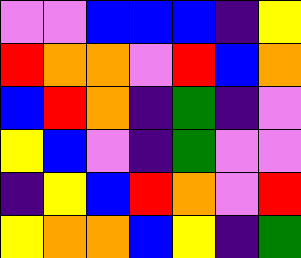[["violet", "violet", "blue", "blue", "blue", "indigo", "yellow"], ["red", "orange", "orange", "violet", "red", "blue", "orange"], ["blue", "red", "orange", "indigo", "green", "indigo", "violet"], ["yellow", "blue", "violet", "indigo", "green", "violet", "violet"], ["indigo", "yellow", "blue", "red", "orange", "violet", "red"], ["yellow", "orange", "orange", "blue", "yellow", "indigo", "green"]]